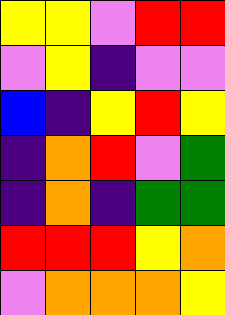[["yellow", "yellow", "violet", "red", "red"], ["violet", "yellow", "indigo", "violet", "violet"], ["blue", "indigo", "yellow", "red", "yellow"], ["indigo", "orange", "red", "violet", "green"], ["indigo", "orange", "indigo", "green", "green"], ["red", "red", "red", "yellow", "orange"], ["violet", "orange", "orange", "orange", "yellow"]]